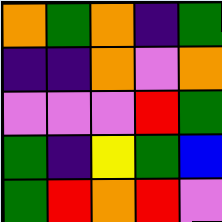[["orange", "green", "orange", "indigo", "green"], ["indigo", "indigo", "orange", "violet", "orange"], ["violet", "violet", "violet", "red", "green"], ["green", "indigo", "yellow", "green", "blue"], ["green", "red", "orange", "red", "violet"]]